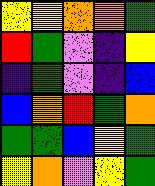[["yellow", "yellow", "orange", "orange", "green"], ["red", "green", "violet", "indigo", "yellow"], ["indigo", "green", "violet", "indigo", "blue"], ["blue", "orange", "red", "green", "orange"], ["green", "green", "blue", "yellow", "green"], ["yellow", "orange", "violet", "yellow", "green"]]